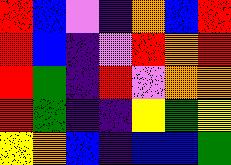[["red", "blue", "violet", "indigo", "orange", "blue", "red"], ["red", "blue", "indigo", "violet", "red", "orange", "red"], ["red", "green", "indigo", "red", "violet", "orange", "orange"], ["red", "green", "indigo", "indigo", "yellow", "green", "yellow"], ["yellow", "orange", "blue", "indigo", "blue", "blue", "green"]]